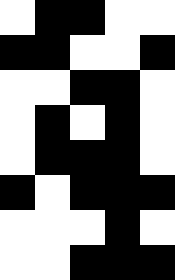[["white", "black", "black", "white", "white"], ["black", "black", "white", "white", "black"], ["white", "white", "black", "black", "white"], ["white", "black", "white", "black", "white"], ["white", "black", "black", "black", "white"], ["black", "white", "black", "black", "black"], ["white", "white", "white", "black", "white"], ["white", "white", "black", "black", "black"]]